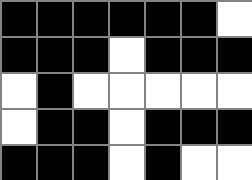[["black", "black", "black", "black", "black", "black", "white"], ["black", "black", "black", "white", "black", "black", "black"], ["white", "black", "white", "white", "white", "white", "white"], ["white", "black", "black", "white", "black", "black", "black"], ["black", "black", "black", "white", "black", "white", "white"]]